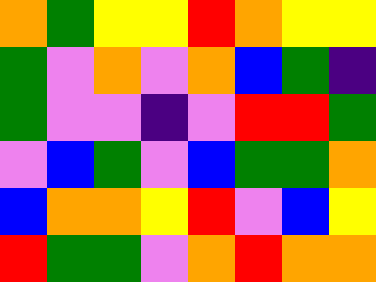[["orange", "green", "yellow", "yellow", "red", "orange", "yellow", "yellow"], ["green", "violet", "orange", "violet", "orange", "blue", "green", "indigo"], ["green", "violet", "violet", "indigo", "violet", "red", "red", "green"], ["violet", "blue", "green", "violet", "blue", "green", "green", "orange"], ["blue", "orange", "orange", "yellow", "red", "violet", "blue", "yellow"], ["red", "green", "green", "violet", "orange", "red", "orange", "orange"]]